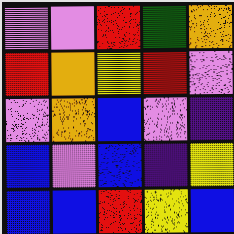[["violet", "violet", "red", "green", "orange"], ["red", "orange", "yellow", "red", "violet"], ["violet", "orange", "blue", "violet", "indigo"], ["blue", "violet", "blue", "indigo", "yellow"], ["blue", "blue", "red", "yellow", "blue"]]